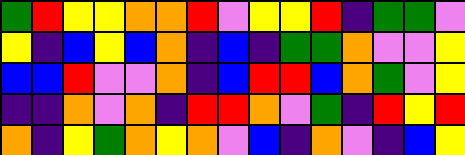[["green", "red", "yellow", "yellow", "orange", "orange", "red", "violet", "yellow", "yellow", "red", "indigo", "green", "green", "violet"], ["yellow", "indigo", "blue", "yellow", "blue", "orange", "indigo", "blue", "indigo", "green", "green", "orange", "violet", "violet", "yellow"], ["blue", "blue", "red", "violet", "violet", "orange", "indigo", "blue", "red", "red", "blue", "orange", "green", "violet", "yellow"], ["indigo", "indigo", "orange", "violet", "orange", "indigo", "red", "red", "orange", "violet", "green", "indigo", "red", "yellow", "red"], ["orange", "indigo", "yellow", "green", "orange", "yellow", "orange", "violet", "blue", "indigo", "orange", "violet", "indigo", "blue", "yellow"]]